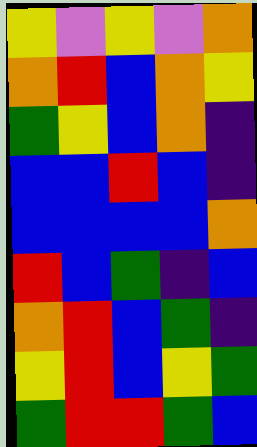[["yellow", "violet", "yellow", "violet", "orange"], ["orange", "red", "blue", "orange", "yellow"], ["green", "yellow", "blue", "orange", "indigo"], ["blue", "blue", "red", "blue", "indigo"], ["blue", "blue", "blue", "blue", "orange"], ["red", "blue", "green", "indigo", "blue"], ["orange", "red", "blue", "green", "indigo"], ["yellow", "red", "blue", "yellow", "green"], ["green", "red", "red", "green", "blue"]]